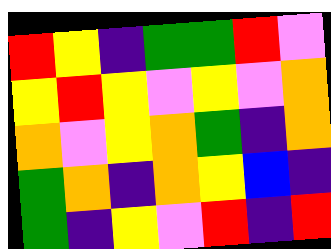[["red", "yellow", "indigo", "green", "green", "red", "violet"], ["yellow", "red", "yellow", "violet", "yellow", "violet", "orange"], ["orange", "violet", "yellow", "orange", "green", "indigo", "orange"], ["green", "orange", "indigo", "orange", "yellow", "blue", "indigo"], ["green", "indigo", "yellow", "violet", "red", "indigo", "red"]]